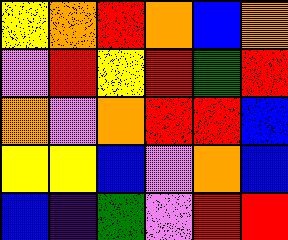[["yellow", "orange", "red", "orange", "blue", "orange"], ["violet", "red", "yellow", "red", "green", "red"], ["orange", "violet", "orange", "red", "red", "blue"], ["yellow", "yellow", "blue", "violet", "orange", "blue"], ["blue", "indigo", "green", "violet", "red", "red"]]